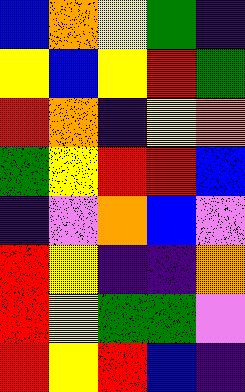[["blue", "orange", "yellow", "green", "indigo"], ["yellow", "blue", "yellow", "red", "green"], ["red", "orange", "indigo", "yellow", "orange"], ["green", "yellow", "red", "red", "blue"], ["indigo", "violet", "orange", "blue", "violet"], ["red", "yellow", "indigo", "indigo", "orange"], ["red", "yellow", "green", "green", "violet"], ["red", "yellow", "red", "blue", "indigo"]]